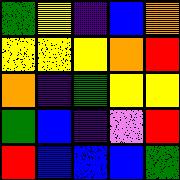[["green", "yellow", "indigo", "blue", "orange"], ["yellow", "yellow", "yellow", "orange", "red"], ["orange", "indigo", "green", "yellow", "yellow"], ["green", "blue", "indigo", "violet", "red"], ["red", "blue", "blue", "blue", "green"]]